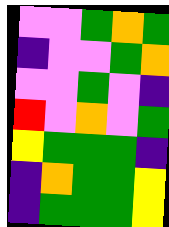[["violet", "violet", "green", "orange", "green"], ["indigo", "violet", "violet", "green", "orange"], ["violet", "violet", "green", "violet", "indigo"], ["red", "violet", "orange", "violet", "green"], ["yellow", "green", "green", "green", "indigo"], ["indigo", "orange", "green", "green", "yellow"], ["indigo", "green", "green", "green", "yellow"]]